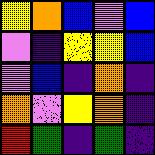[["yellow", "orange", "blue", "violet", "blue"], ["violet", "indigo", "yellow", "yellow", "blue"], ["violet", "blue", "indigo", "orange", "indigo"], ["orange", "violet", "yellow", "orange", "indigo"], ["red", "green", "indigo", "green", "indigo"]]